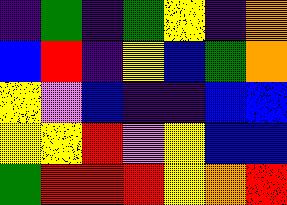[["indigo", "green", "indigo", "green", "yellow", "indigo", "orange"], ["blue", "red", "indigo", "yellow", "blue", "green", "orange"], ["yellow", "violet", "blue", "indigo", "indigo", "blue", "blue"], ["yellow", "yellow", "red", "violet", "yellow", "blue", "blue"], ["green", "red", "red", "red", "yellow", "orange", "red"]]